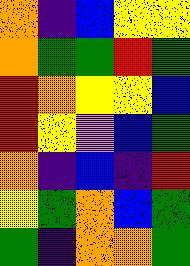[["orange", "indigo", "blue", "yellow", "yellow"], ["orange", "green", "green", "red", "green"], ["red", "orange", "yellow", "yellow", "blue"], ["red", "yellow", "violet", "blue", "green"], ["orange", "indigo", "blue", "indigo", "red"], ["yellow", "green", "orange", "blue", "green"], ["green", "indigo", "orange", "orange", "green"]]